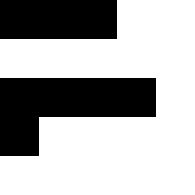[["black", "black", "black", "white", "white"], ["white", "white", "white", "white", "white"], ["black", "black", "black", "black", "white"], ["black", "white", "white", "white", "white"], ["white", "white", "white", "white", "white"]]